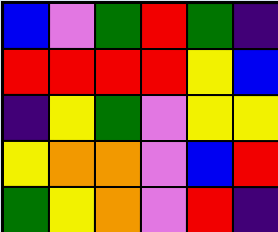[["blue", "violet", "green", "red", "green", "indigo"], ["red", "red", "red", "red", "yellow", "blue"], ["indigo", "yellow", "green", "violet", "yellow", "yellow"], ["yellow", "orange", "orange", "violet", "blue", "red"], ["green", "yellow", "orange", "violet", "red", "indigo"]]